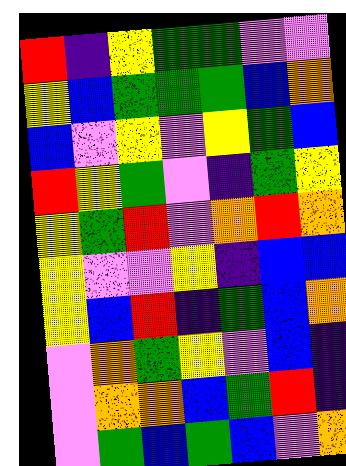[["red", "indigo", "yellow", "green", "green", "violet", "violet"], ["yellow", "blue", "green", "green", "green", "blue", "orange"], ["blue", "violet", "yellow", "violet", "yellow", "green", "blue"], ["red", "yellow", "green", "violet", "indigo", "green", "yellow"], ["yellow", "green", "red", "violet", "orange", "red", "orange"], ["yellow", "violet", "violet", "yellow", "indigo", "blue", "blue"], ["yellow", "blue", "red", "indigo", "green", "blue", "orange"], ["violet", "orange", "green", "yellow", "violet", "blue", "indigo"], ["violet", "orange", "orange", "blue", "green", "red", "indigo"], ["violet", "green", "blue", "green", "blue", "violet", "orange"]]